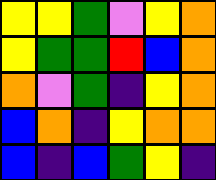[["yellow", "yellow", "green", "violet", "yellow", "orange"], ["yellow", "green", "green", "red", "blue", "orange"], ["orange", "violet", "green", "indigo", "yellow", "orange"], ["blue", "orange", "indigo", "yellow", "orange", "orange"], ["blue", "indigo", "blue", "green", "yellow", "indigo"]]